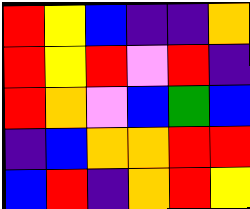[["red", "yellow", "blue", "indigo", "indigo", "orange"], ["red", "yellow", "red", "violet", "red", "indigo"], ["red", "orange", "violet", "blue", "green", "blue"], ["indigo", "blue", "orange", "orange", "red", "red"], ["blue", "red", "indigo", "orange", "red", "yellow"]]